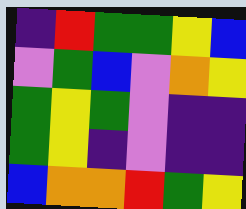[["indigo", "red", "green", "green", "yellow", "blue"], ["violet", "green", "blue", "violet", "orange", "yellow"], ["green", "yellow", "green", "violet", "indigo", "indigo"], ["green", "yellow", "indigo", "violet", "indigo", "indigo"], ["blue", "orange", "orange", "red", "green", "yellow"]]